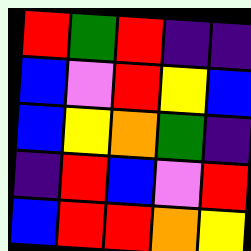[["red", "green", "red", "indigo", "indigo"], ["blue", "violet", "red", "yellow", "blue"], ["blue", "yellow", "orange", "green", "indigo"], ["indigo", "red", "blue", "violet", "red"], ["blue", "red", "red", "orange", "yellow"]]